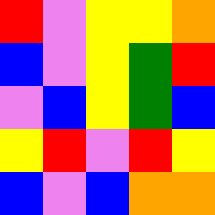[["red", "violet", "yellow", "yellow", "orange"], ["blue", "violet", "yellow", "green", "red"], ["violet", "blue", "yellow", "green", "blue"], ["yellow", "red", "violet", "red", "yellow"], ["blue", "violet", "blue", "orange", "orange"]]